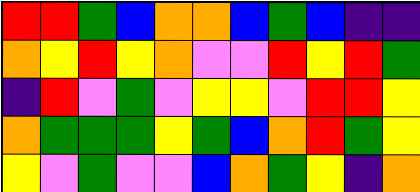[["red", "red", "green", "blue", "orange", "orange", "blue", "green", "blue", "indigo", "indigo"], ["orange", "yellow", "red", "yellow", "orange", "violet", "violet", "red", "yellow", "red", "green"], ["indigo", "red", "violet", "green", "violet", "yellow", "yellow", "violet", "red", "red", "yellow"], ["orange", "green", "green", "green", "yellow", "green", "blue", "orange", "red", "green", "yellow"], ["yellow", "violet", "green", "violet", "violet", "blue", "orange", "green", "yellow", "indigo", "orange"]]